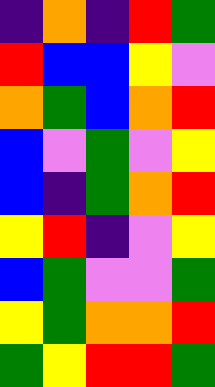[["indigo", "orange", "indigo", "red", "green"], ["red", "blue", "blue", "yellow", "violet"], ["orange", "green", "blue", "orange", "red"], ["blue", "violet", "green", "violet", "yellow"], ["blue", "indigo", "green", "orange", "red"], ["yellow", "red", "indigo", "violet", "yellow"], ["blue", "green", "violet", "violet", "green"], ["yellow", "green", "orange", "orange", "red"], ["green", "yellow", "red", "red", "green"]]